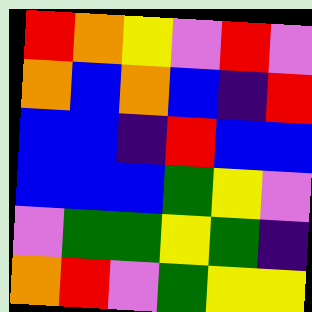[["red", "orange", "yellow", "violet", "red", "violet"], ["orange", "blue", "orange", "blue", "indigo", "red"], ["blue", "blue", "indigo", "red", "blue", "blue"], ["blue", "blue", "blue", "green", "yellow", "violet"], ["violet", "green", "green", "yellow", "green", "indigo"], ["orange", "red", "violet", "green", "yellow", "yellow"]]